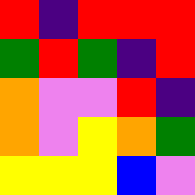[["red", "indigo", "red", "red", "red"], ["green", "red", "green", "indigo", "red"], ["orange", "violet", "violet", "red", "indigo"], ["orange", "violet", "yellow", "orange", "green"], ["yellow", "yellow", "yellow", "blue", "violet"]]